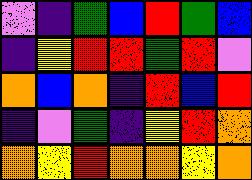[["violet", "indigo", "green", "blue", "red", "green", "blue"], ["indigo", "yellow", "red", "red", "green", "red", "violet"], ["orange", "blue", "orange", "indigo", "red", "blue", "red"], ["indigo", "violet", "green", "indigo", "yellow", "red", "orange"], ["orange", "yellow", "red", "orange", "orange", "yellow", "orange"]]